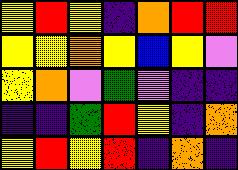[["yellow", "red", "yellow", "indigo", "orange", "red", "red"], ["yellow", "yellow", "orange", "yellow", "blue", "yellow", "violet"], ["yellow", "orange", "violet", "green", "violet", "indigo", "indigo"], ["indigo", "indigo", "green", "red", "yellow", "indigo", "orange"], ["yellow", "red", "yellow", "red", "indigo", "orange", "indigo"]]